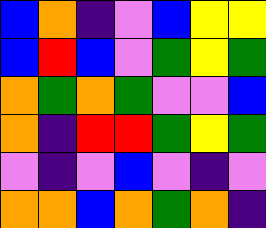[["blue", "orange", "indigo", "violet", "blue", "yellow", "yellow"], ["blue", "red", "blue", "violet", "green", "yellow", "green"], ["orange", "green", "orange", "green", "violet", "violet", "blue"], ["orange", "indigo", "red", "red", "green", "yellow", "green"], ["violet", "indigo", "violet", "blue", "violet", "indigo", "violet"], ["orange", "orange", "blue", "orange", "green", "orange", "indigo"]]